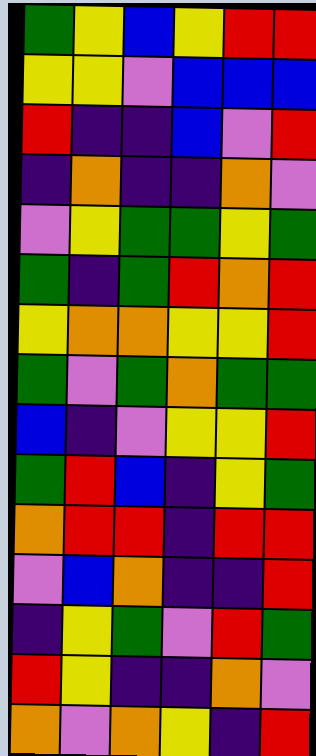[["green", "yellow", "blue", "yellow", "red", "red"], ["yellow", "yellow", "violet", "blue", "blue", "blue"], ["red", "indigo", "indigo", "blue", "violet", "red"], ["indigo", "orange", "indigo", "indigo", "orange", "violet"], ["violet", "yellow", "green", "green", "yellow", "green"], ["green", "indigo", "green", "red", "orange", "red"], ["yellow", "orange", "orange", "yellow", "yellow", "red"], ["green", "violet", "green", "orange", "green", "green"], ["blue", "indigo", "violet", "yellow", "yellow", "red"], ["green", "red", "blue", "indigo", "yellow", "green"], ["orange", "red", "red", "indigo", "red", "red"], ["violet", "blue", "orange", "indigo", "indigo", "red"], ["indigo", "yellow", "green", "violet", "red", "green"], ["red", "yellow", "indigo", "indigo", "orange", "violet"], ["orange", "violet", "orange", "yellow", "indigo", "red"]]